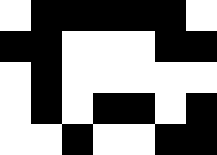[["white", "black", "black", "black", "black", "black", "white"], ["black", "black", "white", "white", "white", "black", "black"], ["white", "black", "white", "white", "white", "white", "white"], ["white", "black", "white", "black", "black", "white", "black"], ["white", "white", "black", "white", "white", "black", "black"]]